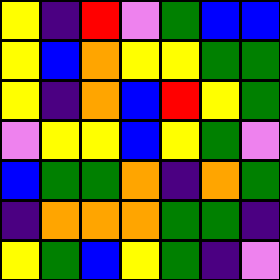[["yellow", "indigo", "red", "violet", "green", "blue", "blue"], ["yellow", "blue", "orange", "yellow", "yellow", "green", "green"], ["yellow", "indigo", "orange", "blue", "red", "yellow", "green"], ["violet", "yellow", "yellow", "blue", "yellow", "green", "violet"], ["blue", "green", "green", "orange", "indigo", "orange", "green"], ["indigo", "orange", "orange", "orange", "green", "green", "indigo"], ["yellow", "green", "blue", "yellow", "green", "indigo", "violet"]]